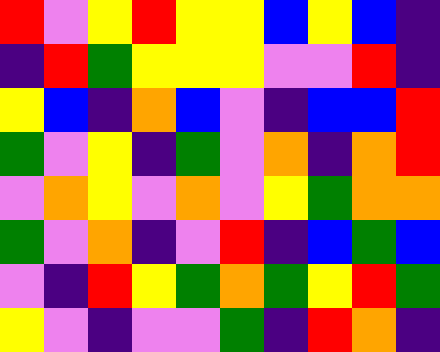[["red", "violet", "yellow", "red", "yellow", "yellow", "blue", "yellow", "blue", "indigo"], ["indigo", "red", "green", "yellow", "yellow", "yellow", "violet", "violet", "red", "indigo"], ["yellow", "blue", "indigo", "orange", "blue", "violet", "indigo", "blue", "blue", "red"], ["green", "violet", "yellow", "indigo", "green", "violet", "orange", "indigo", "orange", "red"], ["violet", "orange", "yellow", "violet", "orange", "violet", "yellow", "green", "orange", "orange"], ["green", "violet", "orange", "indigo", "violet", "red", "indigo", "blue", "green", "blue"], ["violet", "indigo", "red", "yellow", "green", "orange", "green", "yellow", "red", "green"], ["yellow", "violet", "indigo", "violet", "violet", "green", "indigo", "red", "orange", "indigo"]]